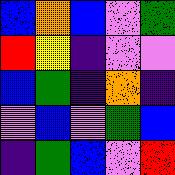[["blue", "orange", "blue", "violet", "green"], ["red", "yellow", "indigo", "violet", "violet"], ["blue", "green", "indigo", "orange", "indigo"], ["violet", "blue", "violet", "green", "blue"], ["indigo", "green", "blue", "violet", "red"]]